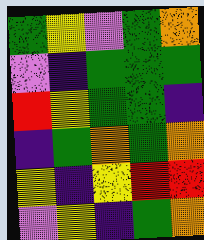[["green", "yellow", "violet", "green", "orange"], ["violet", "indigo", "green", "green", "green"], ["red", "yellow", "green", "green", "indigo"], ["indigo", "green", "orange", "green", "orange"], ["yellow", "indigo", "yellow", "red", "red"], ["violet", "yellow", "indigo", "green", "orange"]]